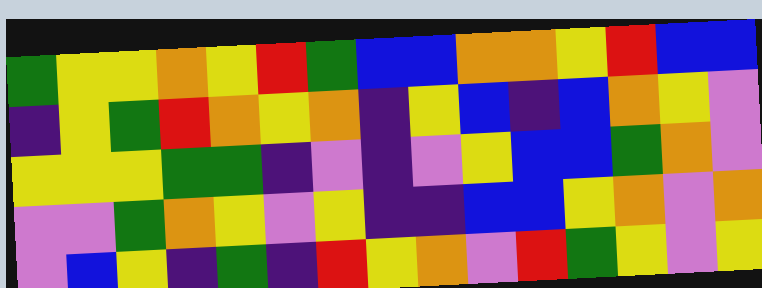[["green", "yellow", "yellow", "orange", "yellow", "red", "green", "blue", "blue", "orange", "orange", "yellow", "red", "blue", "blue"], ["indigo", "yellow", "green", "red", "orange", "yellow", "orange", "indigo", "yellow", "blue", "indigo", "blue", "orange", "yellow", "violet"], ["yellow", "yellow", "yellow", "green", "green", "indigo", "violet", "indigo", "violet", "yellow", "blue", "blue", "green", "orange", "violet"], ["violet", "violet", "green", "orange", "yellow", "violet", "yellow", "indigo", "indigo", "blue", "blue", "yellow", "orange", "violet", "orange"], ["violet", "blue", "yellow", "indigo", "green", "indigo", "red", "yellow", "orange", "violet", "red", "green", "yellow", "violet", "yellow"]]